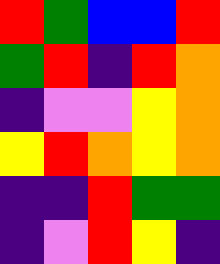[["red", "green", "blue", "blue", "red"], ["green", "red", "indigo", "red", "orange"], ["indigo", "violet", "violet", "yellow", "orange"], ["yellow", "red", "orange", "yellow", "orange"], ["indigo", "indigo", "red", "green", "green"], ["indigo", "violet", "red", "yellow", "indigo"]]